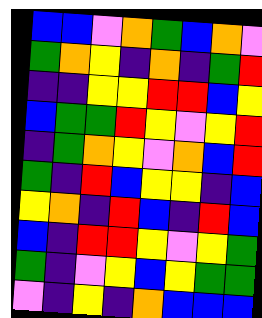[["blue", "blue", "violet", "orange", "green", "blue", "orange", "violet"], ["green", "orange", "yellow", "indigo", "orange", "indigo", "green", "red"], ["indigo", "indigo", "yellow", "yellow", "red", "red", "blue", "yellow"], ["blue", "green", "green", "red", "yellow", "violet", "yellow", "red"], ["indigo", "green", "orange", "yellow", "violet", "orange", "blue", "red"], ["green", "indigo", "red", "blue", "yellow", "yellow", "indigo", "blue"], ["yellow", "orange", "indigo", "red", "blue", "indigo", "red", "blue"], ["blue", "indigo", "red", "red", "yellow", "violet", "yellow", "green"], ["green", "indigo", "violet", "yellow", "blue", "yellow", "green", "green"], ["violet", "indigo", "yellow", "indigo", "orange", "blue", "blue", "blue"]]